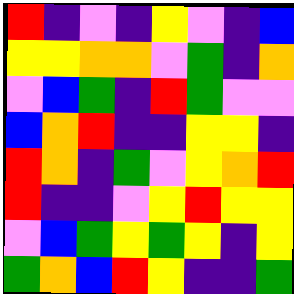[["red", "indigo", "violet", "indigo", "yellow", "violet", "indigo", "blue"], ["yellow", "yellow", "orange", "orange", "violet", "green", "indigo", "orange"], ["violet", "blue", "green", "indigo", "red", "green", "violet", "violet"], ["blue", "orange", "red", "indigo", "indigo", "yellow", "yellow", "indigo"], ["red", "orange", "indigo", "green", "violet", "yellow", "orange", "red"], ["red", "indigo", "indigo", "violet", "yellow", "red", "yellow", "yellow"], ["violet", "blue", "green", "yellow", "green", "yellow", "indigo", "yellow"], ["green", "orange", "blue", "red", "yellow", "indigo", "indigo", "green"]]